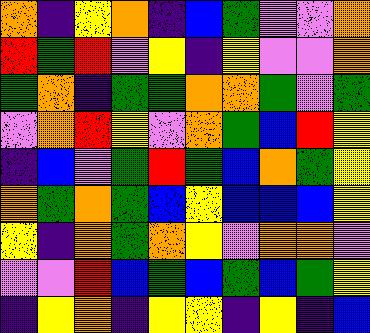[["orange", "indigo", "yellow", "orange", "indigo", "blue", "green", "violet", "violet", "orange"], ["red", "green", "red", "violet", "yellow", "indigo", "yellow", "violet", "violet", "orange"], ["green", "orange", "indigo", "green", "green", "orange", "orange", "green", "violet", "green"], ["violet", "orange", "red", "yellow", "violet", "orange", "green", "blue", "red", "yellow"], ["indigo", "blue", "violet", "green", "red", "green", "blue", "orange", "green", "yellow"], ["orange", "green", "orange", "green", "blue", "yellow", "blue", "blue", "blue", "yellow"], ["yellow", "indigo", "orange", "green", "orange", "yellow", "violet", "orange", "orange", "violet"], ["violet", "violet", "red", "blue", "green", "blue", "green", "blue", "green", "yellow"], ["indigo", "yellow", "orange", "indigo", "yellow", "yellow", "indigo", "yellow", "indigo", "blue"]]